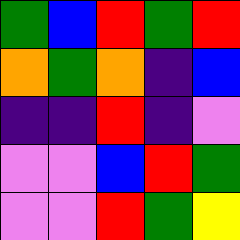[["green", "blue", "red", "green", "red"], ["orange", "green", "orange", "indigo", "blue"], ["indigo", "indigo", "red", "indigo", "violet"], ["violet", "violet", "blue", "red", "green"], ["violet", "violet", "red", "green", "yellow"]]